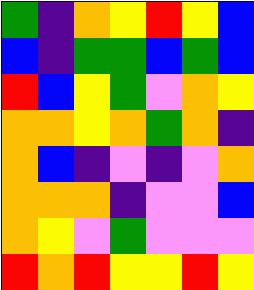[["green", "indigo", "orange", "yellow", "red", "yellow", "blue"], ["blue", "indigo", "green", "green", "blue", "green", "blue"], ["red", "blue", "yellow", "green", "violet", "orange", "yellow"], ["orange", "orange", "yellow", "orange", "green", "orange", "indigo"], ["orange", "blue", "indigo", "violet", "indigo", "violet", "orange"], ["orange", "orange", "orange", "indigo", "violet", "violet", "blue"], ["orange", "yellow", "violet", "green", "violet", "violet", "violet"], ["red", "orange", "red", "yellow", "yellow", "red", "yellow"]]